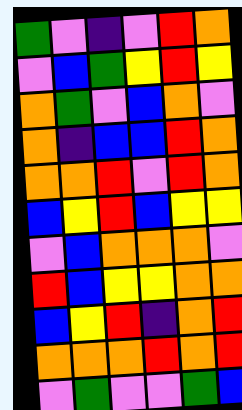[["green", "violet", "indigo", "violet", "red", "orange"], ["violet", "blue", "green", "yellow", "red", "yellow"], ["orange", "green", "violet", "blue", "orange", "violet"], ["orange", "indigo", "blue", "blue", "red", "orange"], ["orange", "orange", "red", "violet", "red", "orange"], ["blue", "yellow", "red", "blue", "yellow", "yellow"], ["violet", "blue", "orange", "orange", "orange", "violet"], ["red", "blue", "yellow", "yellow", "orange", "orange"], ["blue", "yellow", "red", "indigo", "orange", "red"], ["orange", "orange", "orange", "red", "orange", "red"], ["violet", "green", "violet", "violet", "green", "blue"]]